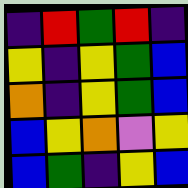[["indigo", "red", "green", "red", "indigo"], ["yellow", "indigo", "yellow", "green", "blue"], ["orange", "indigo", "yellow", "green", "blue"], ["blue", "yellow", "orange", "violet", "yellow"], ["blue", "green", "indigo", "yellow", "blue"]]